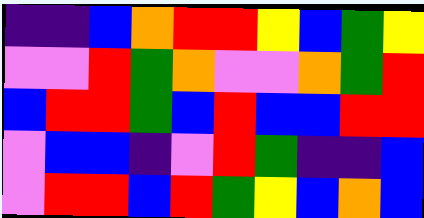[["indigo", "indigo", "blue", "orange", "red", "red", "yellow", "blue", "green", "yellow"], ["violet", "violet", "red", "green", "orange", "violet", "violet", "orange", "green", "red"], ["blue", "red", "red", "green", "blue", "red", "blue", "blue", "red", "red"], ["violet", "blue", "blue", "indigo", "violet", "red", "green", "indigo", "indigo", "blue"], ["violet", "red", "red", "blue", "red", "green", "yellow", "blue", "orange", "blue"]]